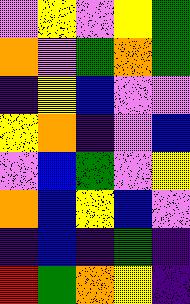[["violet", "yellow", "violet", "yellow", "green"], ["orange", "violet", "green", "orange", "green"], ["indigo", "yellow", "blue", "violet", "violet"], ["yellow", "orange", "indigo", "violet", "blue"], ["violet", "blue", "green", "violet", "yellow"], ["orange", "blue", "yellow", "blue", "violet"], ["indigo", "blue", "indigo", "green", "indigo"], ["red", "green", "orange", "yellow", "indigo"]]